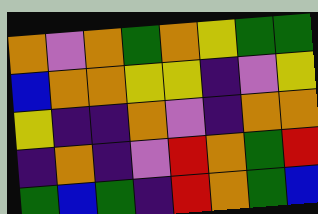[["orange", "violet", "orange", "green", "orange", "yellow", "green", "green"], ["blue", "orange", "orange", "yellow", "yellow", "indigo", "violet", "yellow"], ["yellow", "indigo", "indigo", "orange", "violet", "indigo", "orange", "orange"], ["indigo", "orange", "indigo", "violet", "red", "orange", "green", "red"], ["green", "blue", "green", "indigo", "red", "orange", "green", "blue"]]